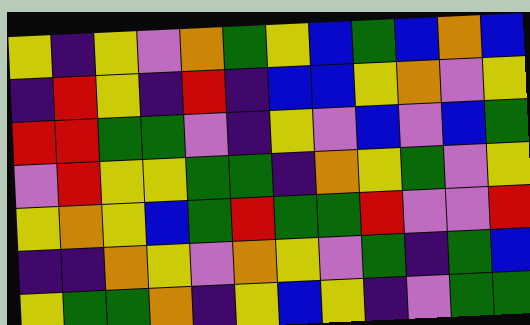[["yellow", "indigo", "yellow", "violet", "orange", "green", "yellow", "blue", "green", "blue", "orange", "blue"], ["indigo", "red", "yellow", "indigo", "red", "indigo", "blue", "blue", "yellow", "orange", "violet", "yellow"], ["red", "red", "green", "green", "violet", "indigo", "yellow", "violet", "blue", "violet", "blue", "green"], ["violet", "red", "yellow", "yellow", "green", "green", "indigo", "orange", "yellow", "green", "violet", "yellow"], ["yellow", "orange", "yellow", "blue", "green", "red", "green", "green", "red", "violet", "violet", "red"], ["indigo", "indigo", "orange", "yellow", "violet", "orange", "yellow", "violet", "green", "indigo", "green", "blue"], ["yellow", "green", "green", "orange", "indigo", "yellow", "blue", "yellow", "indigo", "violet", "green", "green"]]